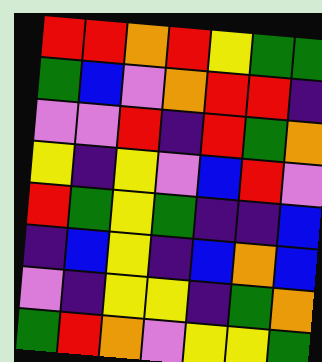[["red", "red", "orange", "red", "yellow", "green", "green"], ["green", "blue", "violet", "orange", "red", "red", "indigo"], ["violet", "violet", "red", "indigo", "red", "green", "orange"], ["yellow", "indigo", "yellow", "violet", "blue", "red", "violet"], ["red", "green", "yellow", "green", "indigo", "indigo", "blue"], ["indigo", "blue", "yellow", "indigo", "blue", "orange", "blue"], ["violet", "indigo", "yellow", "yellow", "indigo", "green", "orange"], ["green", "red", "orange", "violet", "yellow", "yellow", "green"]]